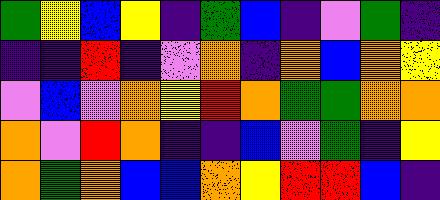[["green", "yellow", "blue", "yellow", "indigo", "green", "blue", "indigo", "violet", "green", "indigo"], ["indigo", "indigo", "red", "indigo", "violet", "orange", "indigo", "orange", "blue", "orange", "yellow"], ["violet", "blue", "violet", "orange", "yellow", "red", "orange", "green", "green", "orange", "orange"], ["orange", "violet", "red", "orange", "indigo", "indigo", "blue", "violet", "green", "indigo", "yellow"], ["orange", "green", "orange", "blue", "blue", "orange", "yellow", "red", "red", "blue", "indigo"]]